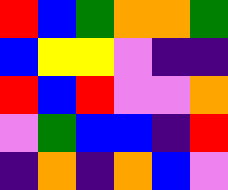[["red", "blue", "green", "orange", "orange", "green"], ["blue", "yellow", "yellow", "violet", "indigo", "indigo"], ["red", "blue", "red", "violet", "violet", "orange"], ["violet", "green", "blue", "blue", "indigo", "red"], ["indigo", "orange", "indigo", "orange", "blue", "violet"]]